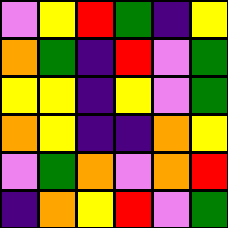[["violet", "yellow", "red", "green", "indigo", "yellow"], ["orange", "green", "indigo", "red", "violet", "green"], ["yellow", "yellow", "indigo", "yellow", "violet", "green"], ["orange", "yellow", "indigo", "indigo", "orange", "yellow"], ["violet", "green", "orange", "violet", "orange", "red"], ["indigo", "orange", "yellow", "red", "violet", "green"]]